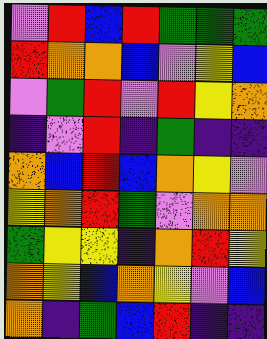[["violet", "red", "blue", "red", "green", "green", "green"], ["red", "orange", "orange", "blue", "violet", "yellow", "blue"], ["violet", "green", "red", "violet", "red", "yellow", "orange"], ["indigo", "violet", "red", "indigo", "green", "indigo", "indigo"], ["orange", "blue", "red", "blue", "orange", "yellow", "violet"], ["yellow", "orange", "red", "green", "violet", "orange", "orange"], ["green", "yellow", "yellow", "indigo", "orange", "red", "yellow"], ["orange", "yellow", "blue", "orange", "yellow", "violet", "blue"], ["orange", "indigo", "green", "blue", "red", "indigo", "indigo"]]